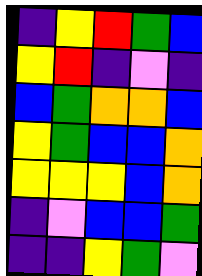[["indigo", "yellow", "red", "green", "blue"], ["yellow", "red", "indigo", "violet", "indigo"], ["blue", "green", "orange", "orange", "blue"], ["yellow", "green", "blue", "blue", "orange"], ["yellow", "yellow", "yellow", "blue", "orange"], ["indigo", "violet", "blue", "blue", "green"], ["indigo", "indigo", "yellow", "green", "violet"]]